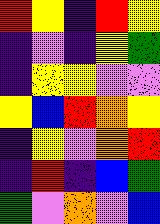[["red", "yellow", "indigo", "red", "yellow"], ["indigo", "violet", "indigo", "yellow", "green"], ["indigo", "yellow", "yellow", "violet", "violet"], ["yellow", "blue", "red", "orange", "yellow"], ["indigo", "yellow", "violet", "orange", "red"], ["indigo", "red", "indigo", "blue", "green"], ["green", "violet", "orange", "violet", "blue"]]